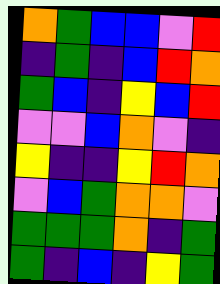[["orange", "green", "blue", "blue", "violet", "red"], ["indigo", "green", "indigo", "blue", "red", "orange"], ["green", "blue", "indigo", "yellow", "blue", "red"], ["violet", "violet", "blue", "orange", "violet", "indigo"], ["yellow", "indigo", "indigo", "yellow", "red", "orange"], ["violet", "blue", "green", "orange", "orange", "violet"], ["green", "green", "green", "orange", "indigo", "green"], ["green", "indigo", "blue", "indigo", "yellow", "green"]]